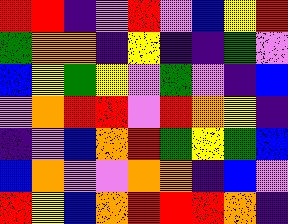[["red", "red", "indigo", "violet", "red", "violet", "blue", "yellow", "red"], ["green", "orange", "orange", "indigo", "yellow", "indigo", "indigo", "green", "violet"], ["blue", "yellow", "green", "yellow", "violet", "green", "violet", "indigo", "blue"], ["violet", "orange", "red", "red", "violet", "red", "orange", "yellow", "indigo"], ["indigo", "violet", "blue", "orange", "red", "green", "yellow", "green", "blue"], ["blue", "orange", "violet", "violet", "orange", "orange", "indigo", "blue", "violet"], ["red", "yellow", "blue", "orange", "red", "red", "red", "orange", "indigo"]]